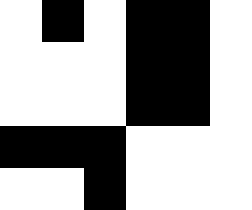[["white", "black", "white", "black", "black", "white"], ["white", "white", "white", "black", "black", "white"], ["white", "white", "white", "black", "black", "white"], ["black", "black", "black", "white", "white", "white"], ["white", "white", "black", "white", "white", "white"]]